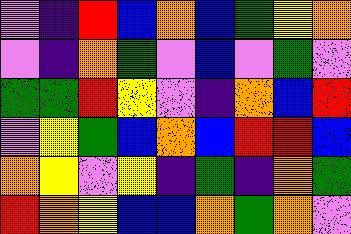[["violet", "indigo", "red", "blue", "orange", "blue", "green", "yellow", "orange"], ["violet", "indigo", "orange", "green", "violet", "blue", "violet", "green", "violet"], ["green", "green", "red", "yellow", "violet", "indigo", "orange", "blue", "red"], ["violet", "yellow", "green", "blue", "orange", "blue", "red", "red", "blue"], ["orange", "yellow", "violet", "yellow", "indigo", "green", "indigo", "orange", "green"], ["red", "orange", "yellow", "blue", "blue", "orange", "green", "orange", "violet"]]